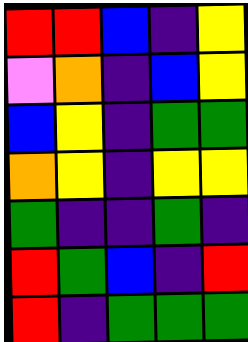[["red", "red", "blue", "indigo", "yellow"], ["violet", "orange", "indigo", "blue", "yellow"], ["blue", "yellow", "indigo", "green", "green"], ["orange", "yellow", "indigo", "yellow", "yellow"], ["green", "indigo", "indigo", "green", "indigo"], ["red", "green", "blue", "indigo", "red"], ["red", "indigo", "green", "green", "green"]]